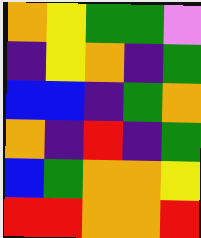[["orange", "yellow", "green", "green", "violet"], ["indigo", "yellow", "orange", "indigo", "green"], ["blue", "blue", "indigo", "green", "orange"], ["orange", "indigo", "red", "indigo", "green"], ["blue", "green", "orange", "orange", "yellow"], ["red", "red", "orange", "orange", "red"]]